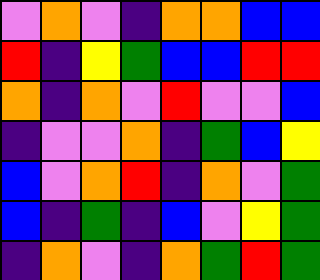[["violet", "orange", "violet", "indigo", "orange", "orange", "blue", "blue"], ["red", "indigo", "yellow", "green", "blue", "blue", "red", "red"], ["orange", "indigo", "orange", "violet", "red", "violet", "violet", "blue"], ["indigo", "violet", "violet", "orange", "indigo", "green", "blue", "yellow"], ["blue", "violet", "orange", "red", "indigo", "orange", "violet", "green"], ["blue", "indigo", "green", "indigo", "blue", "violet", "yellow", "green"], ["indigo", "orange", "violet", "indigo", "orange", "green", "red", "green"]]